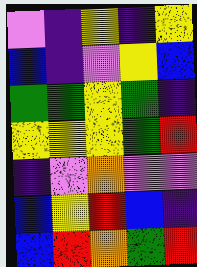[["violet", "indigo", "yellow", "indigo", "yellow"], ["blue", "indigo", "violet", "yellow", "blue"], ["green", "green", "yellow", "green", "indigo"], ["yellow", "yellow", "yellow", "green", "red"], ["indigo", "violet", "orange", "violet", "violet"], ["blue", "yellow", "red", "blue", "indigo"], ["blue", "red", "orange", "green", "red"]]